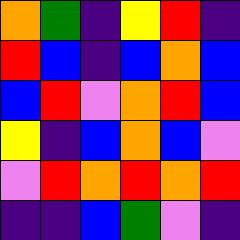[["orange", "green", "indigo", "yellow", "red", "indigo"], ["red", "blue", "indigo", "blue", "orange", "blue"], ["blue", "red", "violet", "orange", "red", "blue"], ["yellow", "indigo", "blue", "orange", "blue", "violet"], ["violet", "red", "orange", "red", "orange", "red"], ["indigo", "indigo", "blue", "green", "violet", "indigo"]]